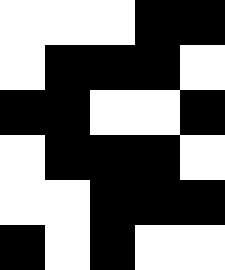[["white", "white", "white", "black", "black"], ["white", "black", "black", "black", "white"], ["black", "black", "white", "white", "black"], ["white", "black", "black", "black", "white"], ["white", "white", "black", "black", "black"], ["black", "white", "black", "white", "white"]]